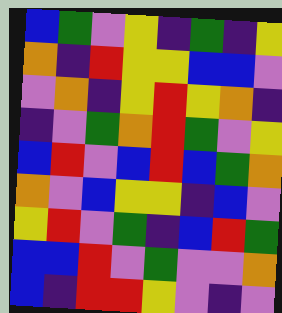[["blue", "green", "violet", "yellow", "indigo", "green", "indigo", "yellow"], ["orange", "indigo", "red", "yellow", "yellow", "blue", "blue", "violet"], ["violet", "orange", "indigo", "yellow", "red", "yellow", "orange", "indigo"], ["indigo", "violet", "green", "orange", "red", "green", "violet", "yellow"], ["blue", "red", "violet", "blue", "red", "blue", "green", "orange"], ["orange", "violet", "blue", "yellow", "yellow", "indigo", "blue", "violet"], ["yellow", "red", "violet", "green", "indigo", "blue", "red", "green"], ["blue", "blue", "red", "violet", "green", "violet", "violet", "orange"], ["blue", "indigo", "red", "red", "yellow", "violet", "indigo", "violet"]]